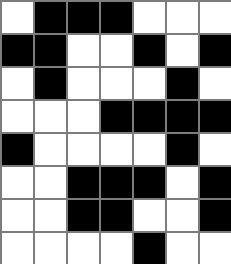[["white", "black", "black", "black", "white", "white", "white"], ["black", "black", "white", "white", "black", "white", "black"], ["white", "black", "white", "white", "white", "black", "white"], ["white", "white", "white", "black", "black", "black", "black"], ["black", "white", "white", "white", "white", "black", "white"], ["white", "white", "black", "black", "black", "white", "black"], ["white", "white", "black", "black", "white", "white", "black"], ["white", "white", "white", "white", "black", "white", "white"]]